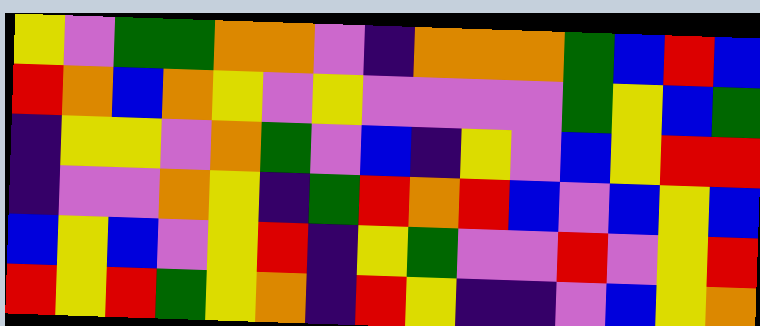[["yellow", "violet", "green", "green", "orange", "orange", "violet", "indigo", "orange", "orange", "orange", "green", "blue", "red", "blue"], ["red", "orange", "blue", "orange", "yellow", "violet", "yellow", "violet", "violet", "violet", "violet", "green", "yellow", "blue", "green"], ["indigo", "yellow", "yellow", "violet", "orange", "green", "violet", "blue", "indigo", "yellow", "violet", "blue", "yellow", "red", "red"], ["indigo", "violet", "violet", "orange", "yellow", "indigo", "green", "red", "orange", "red", "blue", "violet", "blue", "yellow", "blue"], ["blue", "yellow", "blue", "violet", "yellow", "red", "indigo", "yellow", "green", "violet", "violet", "red", "violet", "yellow", "red"], ["red", "yellow", "red", "green", "yellow", "orange", "indigo", "red", "yellow", "indigo", "indigo", "violet", "blue", "yellow", "orange"]]